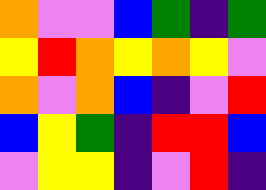[["orange", "violet", "violet", "blue", "green", "indigo", "green"], ["yellow", "red", "orange", "yellow", "orange", "yellow", "violet"], ["orange", "violet", "orange", "blue", "indigo", "violet", "red"], ["blue", "yellow", "green", "indigo", "red", "red", "blue"], ["violet", "yellow", "yellow", "indigo", "violet", "red", "indigo"]]